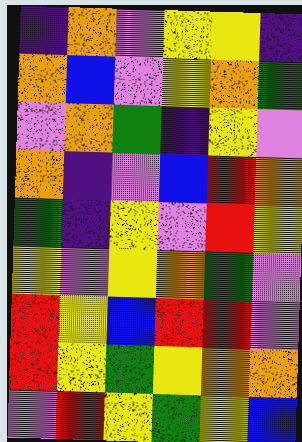[["indigo", "orange", "violet", "yellow", "yellow", "indigo"], ["orange", "blue", "violet", "yellow", "orange", "green"], ["violet", "orange", "green", "indigo", "yellow", "violet"], ["orange", "indigo", "violet", "blue", "red", "orange"], ["green", "indigo", "yellow", "violet", "red", "yellow"], ["yellow", "violet", "yellow", "orange", "green", "violet"], ["red", "yellow", "blue", "red", "red", "violet"], ["red", "yellow", "green", "yellow", "orange", "orange"], ["violet", "red", "yellow", "green", "yellow", "blue"]]